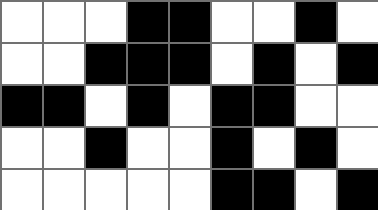[["white", "white", "white", "black", "black", "white", "white", "black", "white"], ["white", "white", "black", "black", "black", "white", "black", "white", "black"], ["black", "black", "white", "black", "white", "black", "black", "white", "white"], ["white", "white", "black", "white", "white", "black", "white", "black", "white"], ["white", "white", "white", "white", "white", "black", "black", "white", "black"]]